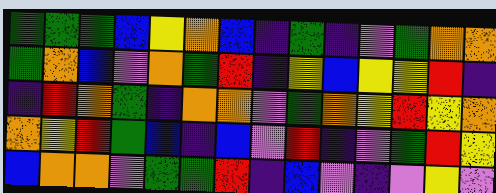[["green", "green", "green", "blue", "yellow", "orange", "blue", "indigo", "green", "indigo", "violet", "green", "orange", "orange"], ["green", "orange", "blue", "violet", "orange", "green", "red", "indigo", "yellow", "blue", "yellow", "yellow", "red", "indigo"], ["indigo", "red", "orange", "green", "indigo", "orange", "orange", "violet", "green", "orange", "yellow", "red", "yellow", "orange"], ["orange", "yellow", "red", "green", "blue", "indigo", "blue", "violet", "red", "indigo", "violet", "green", "red", "yellow"], ["blue", "orange", "orange", "violet", "green", "green", "red", "indigo", "blue", "violet", "indigo", "violet", "yellow", "violet"]]